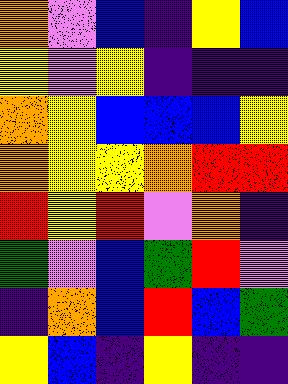[["orange", "violet", "blue", "indigo", "yellow", "blue"], ["yellow", "violet", "yellow", "indigo", "indigo", "indigo"], ["orange", "yellow", "blue", "blue", "blue", "yellow"], ["orange", "yellow", "yellow", "orange", "red", "red"], ["red", "yellow", "red", "violet", "orange", "indigo"], ["green", "violet", "blue", "green", "red", "violet"], ["indigo", "orange", "blue", "red", "blue", "green"], ["yellow", "blue", "indigo", "yellow", "indigo", "indigo"]]